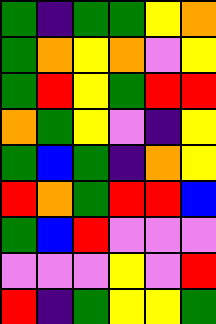[["green", "indigo", "green", "green", "yellow", "orange"], ["green", "orange", "yellow", "orange", "violet", "yellow"], ["green", "red", "yellow", "green", "red", "red"], ["orange", "green", "yellow", "violet", "indigo", "yellow"], ["green", "blue", "green", "indigo", "orange", "yellow"], ["red", "orange", "green", "red", "red", "blue"], ["green", "blue", "red", "violet", "violet", "violet"], ["violet", "violet", "violet", "yellow", "violet", "red"], ["red", "indigo", "green", "yellow", "yellow", "green"]]